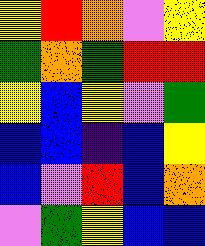[["yellow", "red", "orange", "violet", "yellow"], ["green", "orange", "green", "red", "red"], ["yellow", "blue", "yellow", "violet", "green"], ["blue", "blue", "indigo", "blue", "yellow"], ["blue", "violet", "red", "blue", "orange"], ["violet", "green", "yellow", "blue", "blue"]]